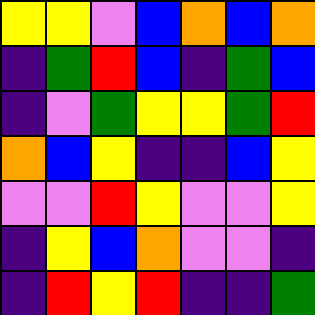[["yellow", "yellow", "violet", "blue", "orange", "blue", "orange"], ["indigo", "green", "red", "blue", "indigo", "green", "blue"], ["indigo", "violet", "green", "yellow", "yellow", "green", "red"], ["orange", "blue", "yellow", "indigo", "indigo", "blue", "yellow"], ["violet", "violet", "red", "yellow", "violet", "violet", "yellow"], ["indigo", "yellow", "blue", "orange", "violet", "violet", "indigo"], ["indigo", "red", "yellow", "red", "indigo", "indigo", "green"]]